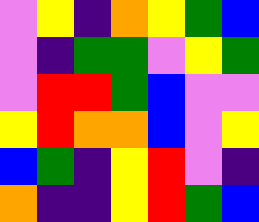[["violet", "yellow", "indigo", "orange", "yellow", "green", "blue"], ["violet", "indigo", "green", "green", "violet", "yellow", "green"], ["violet", "red", "red", "green", "blue", "violet", "violet"], ["yellow", "red", "orange", "orange", "blue", "violet", "yellow"], ["blue", "green", "indigo", "yellow", "red", "violet", "indigo"], ["orange", "indigo", "indigo", "yellow", "red", "green", "blue"]]